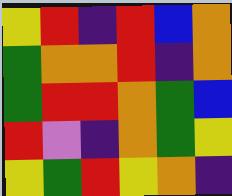[["yellow", "red", "indigo", "red", "blue", "orange"], ["green", "orange", "orange", "red", "indigo", "orange"], ["green", "red", "red", "orange", "green", "blue"], ["red", "violet", "indigo", "orange", "green", "yellow"], ["yellow", "green", "red", "yellow", "orange", "indigo"]]